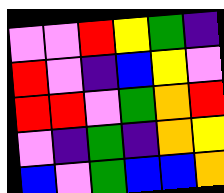[["violet", "violet", "red", "yellow", "green", "indigo"], ["red", "violet", "indigo", "blue", "yellow", "violet"], ["red", "red", "violet", "green", "orange", "red"], ["violet", "indigo", "green", "indigo", "orange", "yellow"], ["blue", "violet", "green", "blue", "blue", "orange"]]